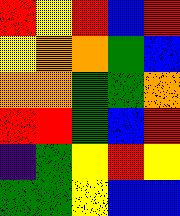[["red", "yellow", "red", "blue", "red"], ["yellow", "orange", "orange", "green", "blue"], ["orange", "orange", "green", "green", "orange"], ["red", "red", "green", "blue", "red"], ["indigo", "green", "yellow", "red", "yellow"], ["green", "green", "yellow", "blue", "blue"]]